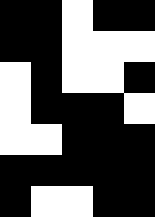[["black", "black", "white", "black", "black"], ["black", "black", "white", "white", "white"], ["white", "black", "white", "white", "black"], ["white", "black", "black", "black", "white"], ["white", "white", "black", "black", "black"], ["black", "black", "black", "black", "black"], ["black", "white", "white", "black", "black"]]